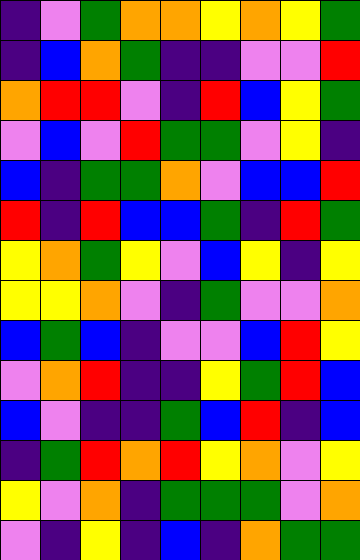[["indigo", "violet", "green", "orange", "orange", "yellow", "orange", "yellow", "green"], ["indigo", "blue", "orange", "green", "indigo", "indigo", "violet", "violet", "red"], ["orange", "red", "red", "violet", "indigo", "red", "blue", "yellow", "green"], ["violet", "blue", "violet", "red", "green", "green", "violet", "yellow", "indigo"], ["blue", "indigo", "green", "green", "orange", "violet", "blue", "blue", "red"], ["red", "indigo", "red", "blue", "blue", "green", "indigo", "red", "green"], ["yellow", "orange", "green", "yellow", "violet", "blue", "yellow", "indigo", "yellow"], ["yellow", "yellow", "orange", "violet", "indigo", "green", "violet", "violet", "orange"], ["blue", "green", "blue", "indigo", "violet", "violet", "blue", "red", "yellow"], ["violet", "orange", "red", "indigo", "indigo", "yellow", "green", "red", "blue"], ["blue", "violet", "indigo", "indigo", "green", "blue", "red", "indigo", "blue"], ["indigo", "green", "red", "orange", "red", "yellow", "orange", "violet", "yellow"], ["yellow", "violet", "orange", "indigo", "green", "green", "green", "violet", "orange"], ["violet", "indigo", "yellow", "indigo", "blue", "indigo", "orange", "green", "green"]]